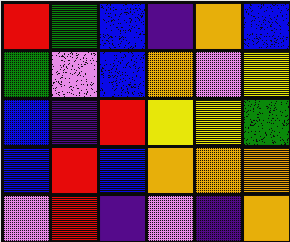[["red", "green", "blue", "indigo", "orange", "blue"], ["green", "violet", "blue", "orange", "violet", "yellow"], ["blue", "indigo", "red", "yellow", "yellow", "green"], ["blue", "red", "blue", "orange", "orange", "orange"], ["violet", "red", "indigo", "violet", "indigo", "orange"]]